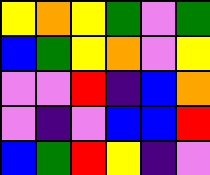[["yellow", "orange", "yellow", "green", "violet", "green"], ["blue", "green", "yellow", "orange", "violet", "yellow"], ["violet", "violet", "red", "indigo", "blue", "orange"], ["violet", "indigo", "violet", "blue", "blue", "red"], ["blue", "green", "red", "yellow", "indigo", "violet"]]